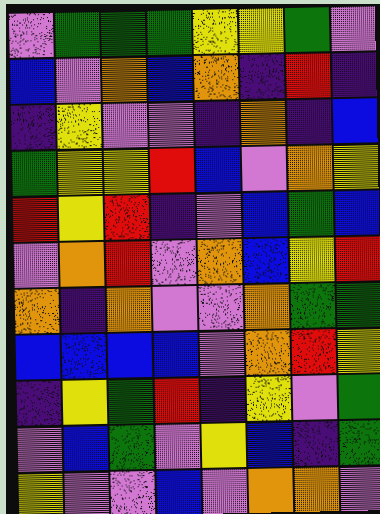[["violet", "green", "green", "green", "yellow", "yellow", "green", "violet"], ["blue", "violet", "orange", "blue", "orange", "indigo", "red", "indigo"], ["indigo", "yellow", "violet", "violet", "indigo", "orange", "indigo", "blue"], ["green", "yellow", "yellow", "red", "blue", "violet", "orange", "yellow"], ["red", "yellow", "red", "indigo", "violet", "blue", "green", "blue"], ["violet", "orange", "red", "violet", "orange", "blue", "yellow", "red"], ["orange", "indigo", "orange", "violet", "violet", "orange", "green", "green"], ["blue", "blue", "blue", "blue", "violet", "orange", "red", "yellow"], ["indigo", "yellow", "green", "red", "indigo", "yellow", "violet", "green"], ["violet", "blue", "green", "violet", "yellow", "blue", "indigo", "green"], ["yellow", "violet", "violet", "blue", "violet", "orange", "orange", "violet"]]